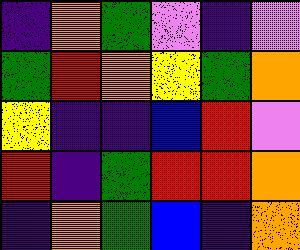[["indigo", "orange", "green", "violet", "indigo", "violet"], ["green", "red", "orange", "yellow", "green", "orange"], ["yellow", "indigo", "indigo", "blue", "red", "violet"], ["red", "indigo", "green", "red", "red", "orange"], ["indigo", "orange", "green", "blue", "indigo", "orange"]]